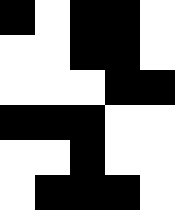[["black", "white", "black", "black", "white"], ["white", "white", "black", "black", "white"], ["white", "white", "white", "black", "black"], ["black", "black", "black", "white", "white"], ["white", "white", "black", "white", "white"], ["white", "black", "black", "black", "white"]]